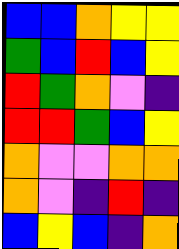[["blue", "blue", "orange", "yellow", "yellow"], ["green", "blue", "red", "blue", "yellow"], ["red", "green", "orange", "violet", "indigo"], ["red", "red", "green", "blue", "yellow"], ["orange", "violet", "violet", "orange", "orange"], ["orange", "violet", "indigo", "red", "indigo"], ["blue", "yellow", "blue", "indigo", "orange"]]